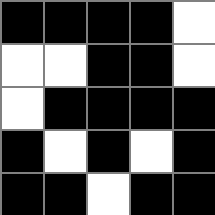[["black", "black", "black", "black", "white"], ["white", "white", "black", "black", "white"], ["white", "black", "black", "black", "black"], ["black", "white", "black", "white", "black"], ["black", "black", "white", "black", "black"]]